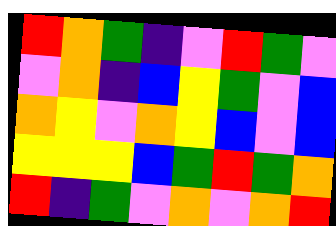[["red", "orange", "green", "indigo", "violet", "red", "green", "violet"], ["violet", "orange", "indigo", "blue", "yellow", "green", "violet", "blue"], ["orange", "yellow", "violet", "orange", "yellow", "blue", "violet", "blue"], ["yellow", "yellow", "yellow", "blue", "green", "red", "green", "orange"], ["red", "indigo", "green", "violet", "orange", "violet", "orange", "red"]]